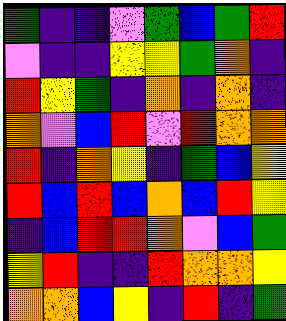[["green", "indigo", "indigo", "violet", "green", "blue", "green", "red"], ["violet", "indigo", "indigo", "yellow", "yellow", "green", "orange", "indigo"], ["red", "yellow", "green", "indigo", "orange", "indigo", "orange", "indigo"], ["orange", "violet", "blue", "red", "violet", "red", "orange", "orange"], ["red", "indigo", "orange", "yellow", "indigo", "green", "blue", "yellow"], ["red", "blue", "red", "blue", "orange", "blue", "red", "yellow"], ["indigo", "blue", "red", "red", "orange", "violet", "blue", "green"], ["yellow", "red", "indigo", "indigo", "red", "orange", "orange", "yellow"], ["orange", "orange", "blue", "yellow", "indigo", "red", "indigo", "green"]]